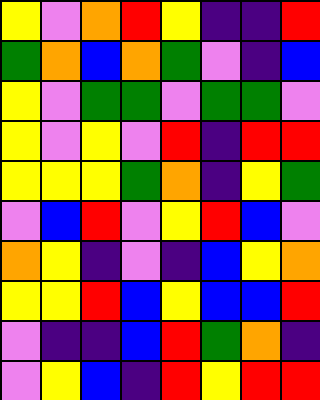[["yellow", "violet", "orange", "red", "yellow", "indigo", "indigo", "red"], ["green", "orange", "blue", "orange", "green", "violet", "indigo", "blue"], ["yellow", "violet", "green", "green", "violet", "green", "green", "violet"], ["yellow", "violet", "yellow", "violet", "red", "indigo", "red", "red"], ["yellow", "yellow", "yellow", "green", "orange", "indigo", "yellow", "green"], ["violet", "blue", "red", "violet", "yellow", "red", "blue", "violet"], ["orange", "yellow", "indigo", "violet", "indigo", "blue", "yellow", "orange"], ["yellow", "yellow", "red", "blue", "yellow", "blue", "blue", "red"], ["violet", "indigo", "indigo", "blue", "red", "green", "orange", "indigo"], ["violet", "yellow", "blue", "indigo", "red", "yellow", "red", "red"]]